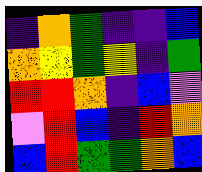[["indigo", "orange", "green", "indigo", "indigo", "blue"], ["orange", "yellow", "green", "yellow", "indigo", "green"], ["red", "red", "orange", "indigo", "blue", "violet"], ["violet", "red", "blue", "indigo", "red", "orange"], ["blue", "red", "green", "green", "orange", "blue"]]